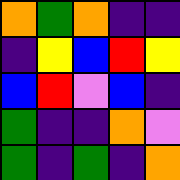[["orange", "green", "orange", "indigo", "indigo"], ["indigo", "yellow", "blue", "red", "yellow"], ["blue", "red", "violet", "blue", "indigo"], ["green", "indigo", "indigo", "orange", "violet"], ["green", "indigo", "green", "indigo", "orange"]]